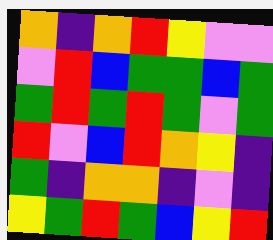[["orange", "indigo", "orange", "red", "yellow", "violet", "violet"], ["violet", "red", "blue", "green", "green", "blue", "green"], ["green", "red", "green", "red", "green", "violet", "green"], ["red", "violet", "blue", "red", "orange", "yellow", "indigo"], ["green", "indigo", "orange", "orange", "indigo", "violet", "indigo"], ["yellow", "green", "red", "green", "blue", "yellow", "red"]]